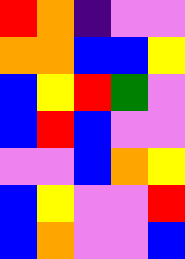[["red", "orange", "indigo", "violet", "violet"], ["orange", "orange", "blue", "blue", "yellow"], ["blue", "yellow", "red", "green", "violet"], ["blue", "red", "blue", "violet", "violet"], ["violet", "violet", "blue", "orange", "yellow"], ["blue", "yellow", "violet", "violet", "red"], ["blue", "orange", "violet", "violet", "blue"]]